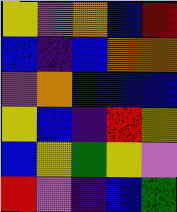[["yellow", "violet", "orange", "blue", "red"], ["blue", "indigo", "blue", "orange", "orange"], ["violet", "orange", "blue", "blue", "blue"], ["yellow", "blue", "indigo", "red", "yellow"], ["blue", "yellow", "green", "yellow", "violet"], ["red", "violet", "indigo", "blue", "green"]]